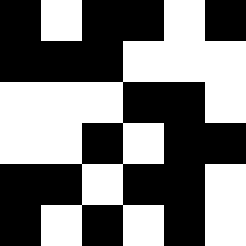[["black", "white", "black", "black", "white", "black"], ["black", "black", "black", "white", "white", "white"], ["white", "white", "white", "black", "black", "white"], ["white", "white", "black", "white", "black", "black"], ["black", "black", "white", "black", "black", "white"], ["black", "white", "black", "white", "black", "white"]]